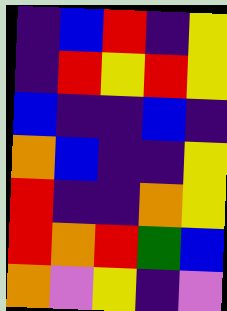[["indigo", "blue", "red", "indigo", "yellow"], ["indigo", "red", "yellow", "red", "yellow"], ["blue", "indigo", "indigo", "blue", "indigo"], ["orange", "blue", "indigo", "indigo", "yellow"], ["red", "indigo", "indigo", "orange", "yellow"], ["red", "orange", "red", "green", "blue"], ["orange", "violet", "yellow", "indigo", "violet"]]